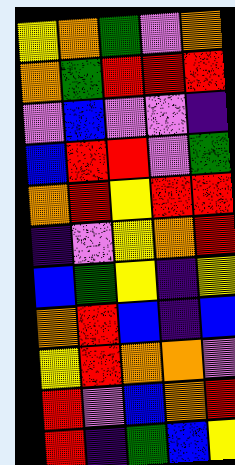[["yellow", "orange", "green", "violet", "orange"], ["orange", "green", "red", "red", "red"], ["violet", "blue", "violet", "violet", "indigo"], ["blue", "red", "red", "violet", "green"], ["orange", "red", "yellow", "red", "red"], ["indigo", "violet", "yellow", "orange", "red"], ["blue", "green", "yellow", "indigo", "yellow"], ["orange", "red", "blue", "indigo", "blue"], ["yellow", "red", "orange", "orange", "violet"], ["red", "violet", "blue", "orange", "red"], ["red", "indigo", "green", "blue", "yellow"]]